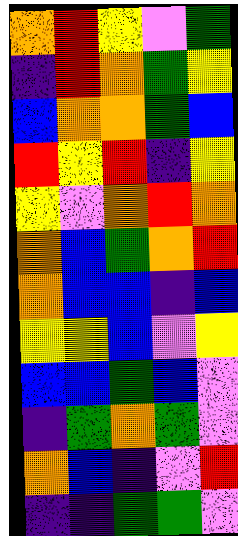[["orange", "red", "yellow", "violet", "green"], ["indigo", "red", "orange", "green", "yellow"], ["blue", "orange", "orange", "green", "blue"], ["red", "yellow", "red", "indigo", "yellow"], ["yellow", "violet", "orange", "red", "orange"], ["orange", "blue", "green", "orange", "red"], ["orange", "blue", "blue", "indigo", "blue"], ["yellow", "yellow", "blue", "violet", "yellow"], ["blue", "blue", "green", "blue", "violet"], ["indigo", "green", "orange", "green", "violet"], ["orange", "blue", "indigo", "violet", "red"], ["indigo", "indigo", "green", "green", "violet"]]